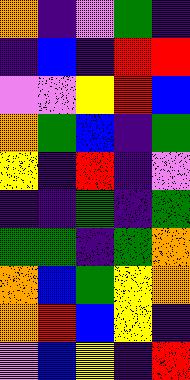[["orange", "indigo", "violet", "green", "indigo"], ["indigo", "blue", "indigo", "red", "red"], ["violet", "violet", "yellow", "red", "blue"], ["orange", "green", "blue", "indigo", "green"], ["yellow", "indigo", "red", "indigo", "violet"], ["indigo", "indigo", "green", "indigo", "green"], ["green", "green", "indigo", "green", "orange"], ["orange", "blue", "green", "yellow", "orange"], ["orange", "red", "blue", "yellow", "indigo"], ["violet", "blue", "yellow", "indigo", "red"]]